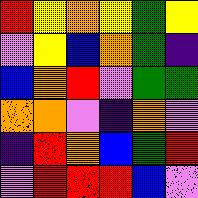[["red", "yellow", "orange", "yellow", "green", "yellow"], ["violet", "yellow", "blue", "orange", "green", "indigo"], ["blue", "orange", "red", "violet", "green", "green"], ["orange", "orange", "violet", "indigo", "orange", "violet"], ["indigo", "red", "orange", "blue", "green", "red"], ["violet", "red", "red", "red", "blue", "violet"]]